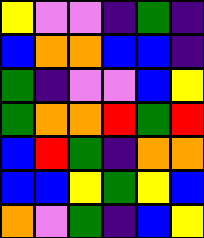[["yellow", "violet", "violet", "indigo", "green", "indigo"], ["blue", "orange", "orange", "blue", "blue", "indigo"], ["green", "indigo", "violet", "violet", "blue", "yellow"], ["green", "orange", "orange", "red", "green", "red"], ["blue", "red", "green", "indigo", "orange", "orange"], ["blue", "blue", "yellow", "green", "yellow", "blue"], ["orange", "violet", "green", "indigo", "blue", "yellow"]]